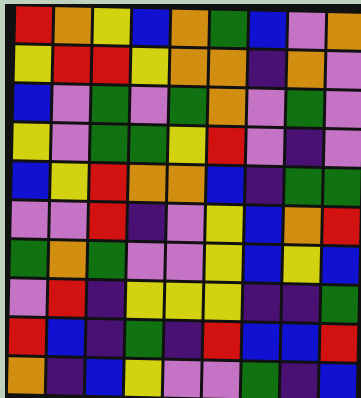[["red", "orange", "yellow", "blue", "orange", "green", "blue", "violet", "orange"], ["yellow", "red", "red", "yellow", "orange", "orange", "indigo", "orange", "violet"], ["blue", "violet", "green", "violet", "green", "orange", "violet", "green", "violet"], ["yellow", "violet", "green", "green", "yellow", "red", "violet", "indigo", "violet"], ["blue", "yellow", "red", "orange", "orange", "blue", "indigo", "green", "green"], ["violet", "violet", "red", "indigo", "violet", "yellow", "blue", "orange", "red"], ["green", "orange", "green", "violet", "violet", "yellow", "blue", "yellow", "blue"], ["violet", "red", "indigo", "yellow", "yellow", "yellow", "indigo", "indigo", "green"], ["red", "blue", "indigo", "green", "indigo", "red", "blue", "blue", "red"], ["orange", "indigo", "blue", "yellow", "violet", "violet", "green", "indigo", "blue"]]